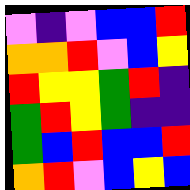[["violet", "indigo", "violet", "blue", "blue", "red"], ["orange", "orange", "red", "violet", "blue", "yellow"], ["red", "yellow", "yellow", "green", "red", "indigo"], ["green", "red", "yellow", "green", "indigo", "indigo"], ["green", "blue", "red", "blue", "blue", "red"], ["orange", "red", "violet", "blue", "yellow", "blue"]]